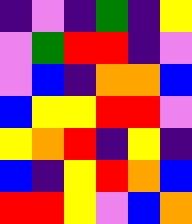[["indigo", "violet", "indigo", "green", "indigo", "yellow"], ["violet", "green", "red", "red", "indigo", "violet"], ["violet", "blue", "indigo", "orange", "orange", "blue"], ["blue", "yellow", "yellow", "red", "red", "violet"], ["yellow", "orange", "red", "indigo", "yellow", "indigo"], ["blue", "indigo", "yellow", "red", "orange", "blue"], ["red", "red", "yellow", "violet", "blue", "orange"]]